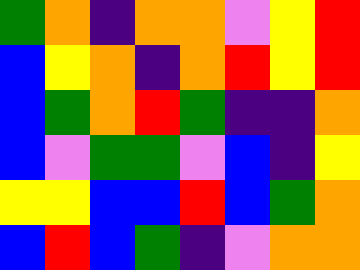[["green", "orange", "indigo", "orange", "orange", "violet", "yellow", "red"], ["blue", "yellow", "orange", "indigo", "orange", "red", "yellow", "red"], ["blue", "green", "orange", "red", "green", "indigo", "indigo", "orange"], ["blue", "violet", "green", "green", "violet", "blue", "indigo", "yellow"], ["yellow", "yellow", "blue", "blue", "red", "blue", "green", "orange"], ["blue", "red", "blue", "green", "indigo", "violet", "orange", "orange"]]